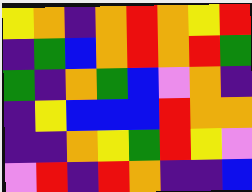[["yellow", "orange", "indigo", "orange", "red", "orange", "yellow", "red"], ["indigo", "green", "blue", "orange", "red", "orange", "red", "green"], ["green", "indigo", "orange", "green", "blue", "violet", "orange", "indigo"], ["indigo", "yellow", "blue", "blue", "blue", "red", "orange", "orange"], ["indigo", "indigo", "orange", "yellow", "green", "red", "yellow", "violet"], ["violet", "red", "indigo", "red", "orange", "indigo", "indigo", "blue"]]